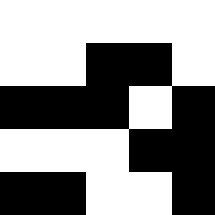[["white", "white", "white", "white", "white"], ["white", "white", "black", "black", "white"], ["black", "black", "black", "white", "black"], ["white", "white", "white", "black", "black"], ["black", "black", "white", "white", "black"]]